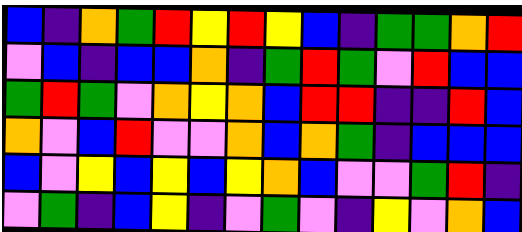[["blue", "indigo", "orange", "green", "red", "yellow", "red", "yellow", "blue", "indigo", "green", "green", "orange", "red"], ["violet", "blue", "indigo", "blue", "blue", "orange", "indigo", "green", "red", "green", "violet", "red", "blue", "blue"], ["green", "red", "green", "violet", "orange", "yellow", "orange", "blue", "red", "red", "indigo", "indigo", "red", "blue"], ["orange", "violet", "blue", "red", "violet", "violet", "orange", "blue", "orange", "green", "indigo", "blue", "blue", "blue"], ["blue", "violet", "yellow", "blue", "yellow", "blue", "yellow", "orange", "blue", "violet", "violet", "green", "red", "indigo"], ["violet", "green", "indigo", "blue", "yellow", "indigo", "violet", "green", "violet", "indigo", "yellow", "violet", "orange", "blue"]]